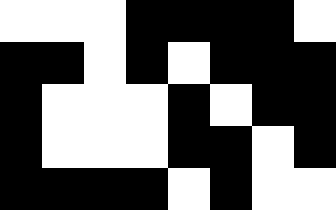[["white", "white", "white", "black", "black", "black", "black", "white"], ["black", "black", "white", "black", "white", "black", "black", "black"], ["black", "white", "white", "white", "black", "white", "black", "black"], ["black", "white", "white", "white", "black", "black", "white", "black"], ["black", "black", "black", "black", "white", "black", "white", "white"]]